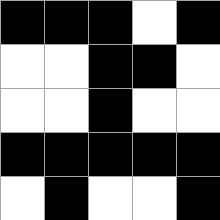[["black", "black", "black", "white", "black"], ["white", "white", "black", "black", "white"], ["white", "white", "black", "white", "white"], ["black", "black", "black", "black", "black"], ["white", "black", "white", "white", "black"]]